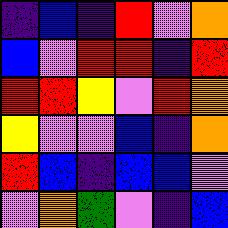[["indigo", "blue", "indigo", "red", "violet", "orange"], ["blue", "violet", "red", "red", "indigo", "red"], ["red", "red", "yellow", "violet", "red", "orange"], ["yellow", "violet", "violet", "blue", "indigo", "orange"], ["red", "blue", "indigo", "blue", "blue", "violet"], ["violet", "orange", "green", "violet", "indigo", "blue"]]